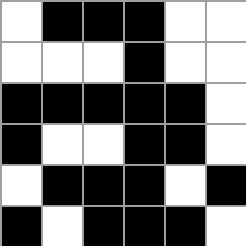[["white", "black", "black", "black", "white", "white"], ["white", "white", "white", "black", "white", "white"], ["black", "black", "black", "black", "black", "white"], ["black", "white", "white", "black", "black", "white"], ["white", "black", "black", "black", "white", "black"], ["black", "white", "black", "black", "black", "white"]]